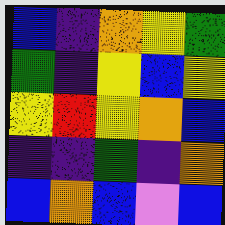[["blue", "indigo", "orange", "yellow", "green"], ["green", "indigo", "yellow", "blue", "yellow"], ["yellow", "red", "yellow", "orange", "blue"], ["indigo", "indigo", "green", "indigo", "orange"], ["blue", "orange", "blue", "violet", "blue"]]